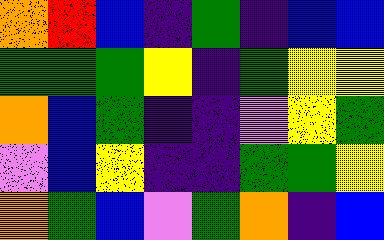[["orange", "red", "blue", "indigo", "green", "indigo", "blue", "blue"], ["green", "green", "green", "yellow", "indigo", "green", "yellow", "yellow"], ["orange", "blue", "green", "indigo", "indigo", "violet", "yellow", "green"], ["violet", "blue", "yellow", "indigo", "indigo", "green", "green", "yellow"], ["orange", "green", "blue", "violet", "green", "orange", "indigo", "blue"]]